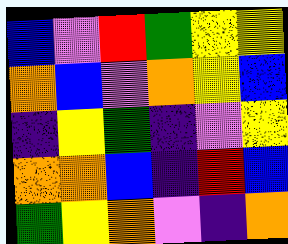[["blue", "violet", "red", "green", "yellow", "yellow"], ["orange", "blue", "violet", "orange", "yellow", "blue"], ["indigo", "yellow", "green", "indigo", "violet", "yellow"], ["orange", "orange", "blue", "indigo", "red", "blue"], ["green", "yellow", "orange", "violet", "indigo", "orange"]]